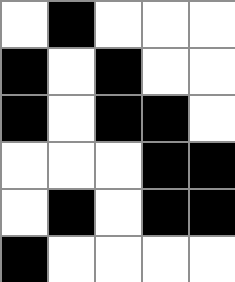[["white", "black", "white", "white", "white"], ["black", "white", "black", "white", "white"], ["black", "white", "black", "black", "white"], ["white", "white", "white", "black", "black"], ["white", "black", "white", "black", "black"], ["black", "white", "white", "white", "white"]]